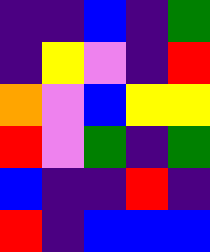[["indigo", "indigo", "blue", "indigo", "green"], ["indigo", "yellow", "violet", "indigo", "red"], ["orange", "violet", "blue", "yellow", "yellow"], ["red", "violet", "green", "indigo", "green"], ["blue", "indigo", "indigo", "red", "indigo"], ["red", "indigo", "blue", "blue", "blue"]]